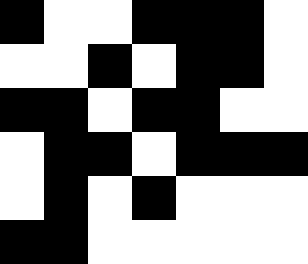[["black", "white", "white", "black", "black", "black", "white"], ["white", "white", "black", "white", "black", "black", "white"], ["black", "black", "white", "black", "black", "white", "white"], ["white", "black", "black", "white", "black", "black", "black"], ["white", "black", "white", "black", "white", "white", "white"], ["black", "black", "white", "white", "white", "white", "white"]]